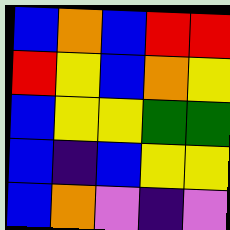[["blue", "orange", "blue", "red", "red"], ["red", "yellow", "blue", "orange", "yellow"], ["blue", "yellow", "yellow", "green", "green"], ["blue", "indigo", "blue", "yellow", "yellow"], ["blue", "orange", "violet", "indigo", "violet"]]